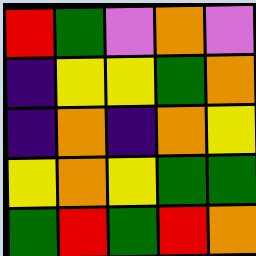[["red", "green", "violet", "orange", "violet"], ["indigo", "yellow", "yellow", "green", "orange"], ["indigo", "orange", "indigo", "orange", "yellow"], ["yellow", "orange", "yellow", "green", "green"], ["green", "red", "green", "red", "orange"]]